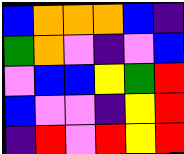[["blue", "orange", "orange", "orange", "blue", "indigo"], ["green", "orange", "violet", "indigo", "violet", "blue"], ["violet", "blue", "blue", "yellow", "green", "red"], ["blue", "violet", "violet", "indigo", "yellow", "red"], ["indigo", "red", "violet", "red", "yellow", "red"]]